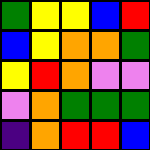[["green", "yellow", "yellow", "blue", "red"], ["blue", "yellow", "orange", "orange", "green"], ["yellow", "red", "orange", "violet", "violet"], ["violet", "orange", "green", "green", "green"], ["indigo", "orange", "red", "red", "blue"]]